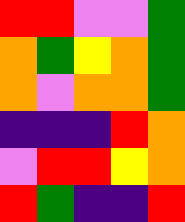[["red", "red", "violet", "violet", "green"], ["orange", "green", "yellow", "orange", "green"], ["orange", "violet", "orange", "orange", "green"], ["indigo", "indigo", "indigo", "red", "orange"], ["violet", "red", "red", "yellow", "orange"], ["red", "green", "indigo", "indigo", "red"]]